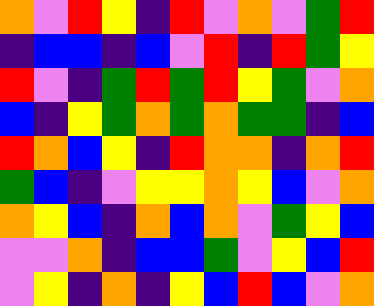[["orange", "violet", "red", "yellow", "indigo", "red", "violet", "orange", "violet", "green", "red"], ["indigo", "blue", "blue", "indigo", "blue", "violet", "red", "indigo", "red", "green", "yellow"], ["red", "violet", "indigo", "green", "red", "green", "red", "yellow", "green", "violet", "orange"], ["blue", "indigo", "yellow", "green", "orange", "green", "orange", "green", "green", "indigo", "blue"], ["red", "orange", "blue", "yellow", "indigo", "red", "orange", "orange", "indigo", "orange", "red"], ["green", "blue", "indigo", "violet", "yellow", "yellow", "orange", "yellow", "blue", "violet", "orange"], ["orange", "yellow", "blue", "indigo", "orange", "blue", "orange", "violet", "green", "yellow", "blue"], ["violet", "violet", "orange", "indigo", "blue", "blue", "green", "violet", "yellow", "blue", "red"], ["violet", "yellow", "indigo", "orange", "indigo", "yellow", "blue", "red", "blue", "violet", "orange"]]